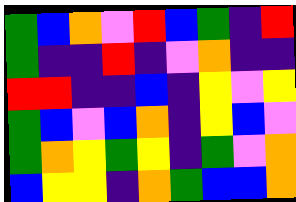[["green", "blue", "orange", "violet", "red", "blue", "green", "indigo", "red"], ["green", "indigo", "indigo", "red", "indigo", "violet", "orange", "indigo", "indigo"], ["red", "red", "indigo", "indigo", "blue", "indigo", "yellow", "violet", "yellow"], ["green", "blue", "violet", "blue", "orange", "indigo", "yellow", "blue", "violet"], ["green", "orange", "yellow", "green", "yellow", "indigo", "green", "violet", "orange"], ["blue", "yellow", "yellow", "indigo", "orange", "green", "blue", "blue", "orange"]]